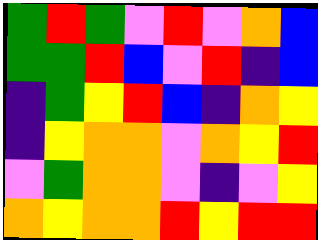[["green", "red", "green", "violet", "red", "violet", "orange", "blue"], ["green", "green", "red", "blue", "violet", "red", "indigo", "blue"], ["indigo", "green", "yellow", "red", "blue", "indigo", "orange", "yellow"], ["indigo", "yellow", "orange", "orange", "violet", "orange", "yellow", "red"], ["violet", "green", "orange", "orange", "violet", "indigo", "violet", "yellow"], ["orange", "yellow", "orange", "orange", "red", "yellow", "red", "red"]]